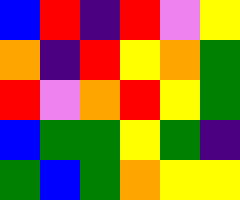[["blue", "red", "indigo", "red", "violet", "yellow"], ["orange", "indigo", "red", "yellow", "orange", "green"], ["red", "violet", "orange", "red", "yellow", "green"], ["blue", "green", "green", "yellow", "green", "indigo"], ["green", "blue", "green", "orange", "yellow", "yellow"]]